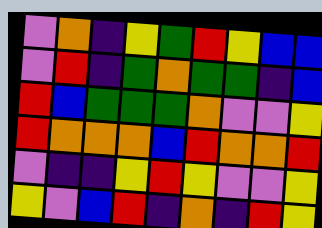[["violet", "orange", "indigo", "yellow", "green", "red", "yellow", "blue", "blue"], ["violet", "red", "indigo", "green", "orange", "green", "green", "indigo", "blue"], ["red", "blue", "green", "green", "green", "orange", "violet", "violet", "yellow"], ["red", "orange", "orange", "orange", "blue", "red", "orange", "orange", "red"], ["violet", "indigo", "indigo", "yellow", "red", "yellow", "violet", "violet", "yellow"], ["yellow", "violet", "blue", "red", "indigo", "orange", "indigo", "red", "yellow"]]